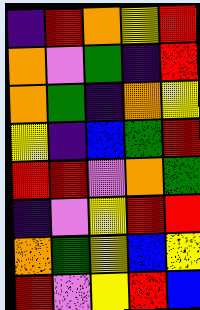[["indigo", "red", "orange", "yellow", "red"], ["orange", "violet", "green", "indigo", "red"], ["orange", "green", "indigo", "orange", "yellow"], ["yellow", "indigo", "blue", "green", "red"], ["red", "red", "violet", "orange", "green"], ["indigo", "violet", "yellow", "red", "red"], ["orange", "green", "yellow", "blue", "yellow"], ["red", "violet", "yellow", "red", "blue"]]